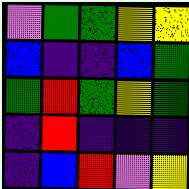[["violet", "green", "green", "yellow", "yellow"], ["blue", "indigo", "indigo", "blue", "green"], ["green", "red", "green", "yellow", "green"], ["indigo", "red", "indigo", "indigo", "indigo"], ["indigo", "blue", "red", "violet", "yellow"]]